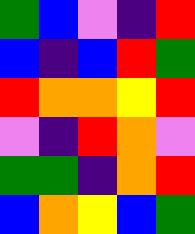[["green", "blue", "violet", "indigo", "red"], ["blue", "indigo", "blue", "red", "green"], ["red", "orange", "orange", "yellow", "red"], ["violet", "indigo", "red", "orange", "violet"], ["green", "green", "indigo", "orange", "red"], ["blue", "orange", "yellow", "blue", "green"]]